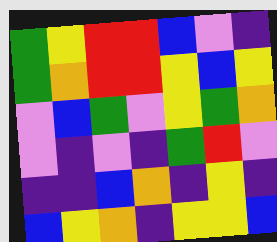[["green", "yellow", "red", "red", "blue", "violet", "indigo"], ["green", "orange", "red", "red", "yellow", "blue", "yellow"], ["violet", "blue", "green", "violet", "yellow", "green", "orange"], ["violet", "indigo", "violet", "indigo", "green", "red", "violet"], ["indigo", "indigo", "blue", "orange", "indigo", "yellow", "indigo"], ["blue", "yellow", "orange", "indigo", "yellow", "yellow", "blue"]]